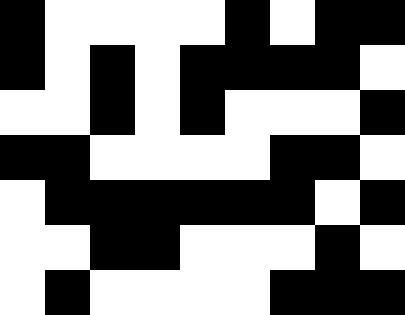[["black", "white", "white", "white", "white", "black", "white", "black", "black"], ["black", "white", "black", "white", "black", "black", "black", "black", "white"], ["white", "white", "black", "white", "black", "white", "white", "white", "black"], ["black", "black", "white", "white", "white", "white", "black", "black", "white"], ["white", "black", "black", "black", "black", "black", "black", "white", "black"], ["white", "white", "black", "black", "white", "white", "white", "black", "white"], ["white", "black", "white", "white", "white", "white", "black", "black", "black"]]